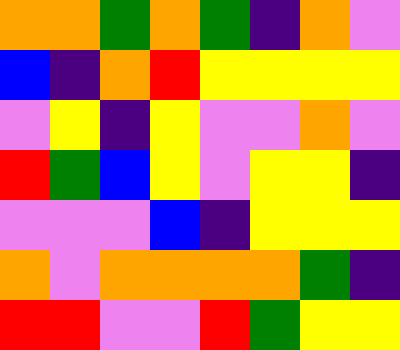[["orange", "orange", "green", "orange", "green", "indigo", "orange", "violet"], ["blue", "indigo", "orange", "red", "yellow", "yellow", "yellow", "yellow"], ["violet", "yellow", "indigo", "yellow", "violet", "violet", "orange", "violet"], ["red", "green", "blue", "yellow", "violet", "yellow", "yellow", "indigo"], ["violet", "violet", "violet", "blue", "indigo", "yellow", "yellow", "yellow"], ["orange", "violet", "orange", "orange", "orange", "orange", "green", "indigo"], ["red", "red", "violet", "violet", "red", "green", "yellow", "yellow"]]